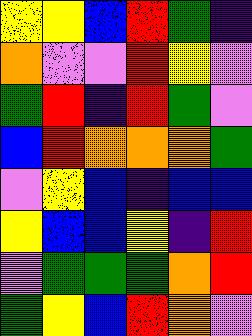[["yellow", "yellow", "blue", "red", "green", "indigo"], ["orange", "violet", "violet", "red", "yellow", "violet"], ["green", "red", "indigo", "red", "green", "violet"], ["blue", "red", "orange", "orange", "orange", "green"], ["violet", "yellow", "blue", "indigo", "blue", "blue"], ["yellow", "blue", "blue", "yellow", "indigo", "red"], ["violet", "green", "green", "green", "orange", "red"], ["green", "yellow", "blue", "red", "orange", "violet"]]